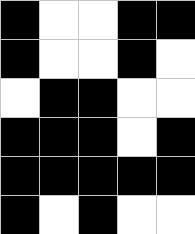[["black", "white", "white", "black", "black"], ["black", "white", "white", "black", "white"], ["white", "black", "black", "white", "white"], ["black", "black", "black", "white", "black"], ["black", "black", "black", "black", "black"], ["black", "white", "black", "white", "white"]]